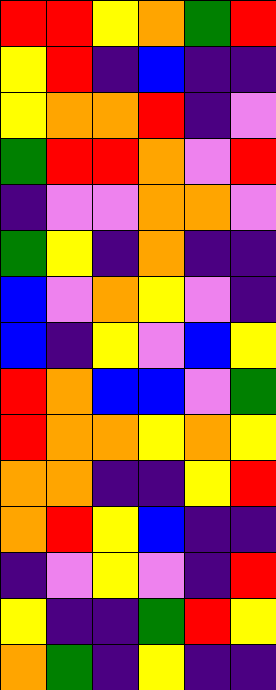[["red", "red", "yellow", "orange", "green", "red"], ["yellow", "red", "indigo", "blue", "indigo", "indigo"], ["yellow", "orange", "orange", "red", "indigo", "violet"], ["green", "red", "red", "orange", "violet", "red"], ["indigo", "violet", "violet", "orange", "orange", "violet"], ["green", "yellow", "indigo", "orange", "indigo", "indigo"], ["blue", "violet", "orange", "yellow", "violet", "indigo"], ["blue", "indigo", "yellow", "violet", "blue", "yellow"], ["red", "orange", "blue", "blue", "violet", "green"], ["red", "orange", "orange", "yellow", "orange", "yellow"], ["orange", "orange", "indigo", "indigo", "yellow", "red"], ["orange", "red", "yellow", "blue", "indigo", "indigo"], ["indigo", "violet", "yellow", "violet", "indigo", "red"], ["yellow", "indigo", "indigo", "green", "red", "yellow"], ["orange", "green", "indigo", "yellow", "indigo", "indigo"]]